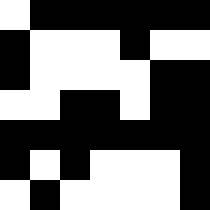[["white", "black", "black", "black", "black", "black", "black"], ["black", "white", "white", "white", "black", "white", "white"], ["black", "white", "white", "white", "white", "black", "black"], ["white", "white", "black", "black", "white", "black", "black"], ["black", "black", "black", "black", "black", "black", "black"], ["black", "white", "black", "white", "white", "white", "black"], ["white", "black", "white", "white", "white", "white", "black"]]